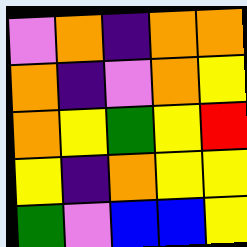[["violet", "orange", "indigo", "orange", "orange"], ["orange", "indigo", "violet", "orange", "yellow"], ["orange", "yellow", "green", "yellow", "red"], ["yellow", "indigo", "orange", "yellow", "yellow"], ["green", "violet", "blue", "blue", "yellow"]]